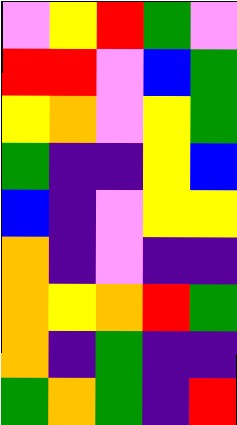[["violet", "yellow", "red", "green", "violet"], ["red", "red", "violet", "blue", "green"], ["yellow", "orange", "violet", "yellow", "green"], ["green", "indigo", "indigo", "yellow", "blue"], ["blue", "indigo", "violet", "yellow", "yellow"], ["orange", "indigo", "violet", "indigo", "indigo"], ["orange", "yellow", "orange", "red", "green"], ["orange", "indigo", "green", "indigo", "indigo"], ["green", "orange", "green", "indigo", "red"]]